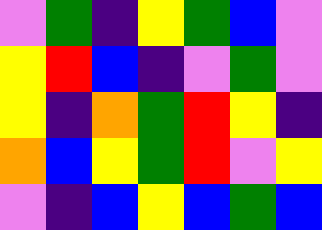[["violet", "green", "indigo", "yellow", "green", "blue", "violet"], ["yellow", "red", "blue", "indigo", "violet", "green", "violet"], ["yellow", "indigo", "orange", "green", "red", "yellow", "indigo"], ["orange", "blue", "yellow", "green", "red", "violet", "yellow"], ["violet", "indigo", "blue", "yellow", "blue", "green", "blue"]]